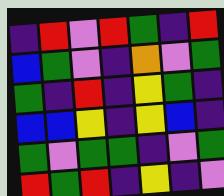[["indigo", "red", "violet", "red", "green", "indigo", "red"], ["blue", "green", "violet", "indigo", "orange", "violet", "green"], ["green", "indigo", "red", "indigo", "yellow", "green", "indigo"], ["blue", "blue", "yellow", "indigo", "yellow", "blue", "indigo"], ["green", "violet", "green", "green", "indigo", "violet", "green"], ["red", "green", "red", "indigo", "yellow", "indigo", "violet"]]